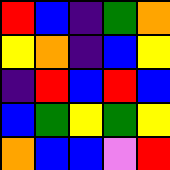[["red", "blue", "indigo", "green", "orange"], ["yellow", "orange", "indigo", "blue", "yellow"], ["indigo", "red", "blue", "red", "blue"], ["blue", "green", "yellow", "green", "yellow"], ["orange", "blue", "blue", "violet", "red"]]